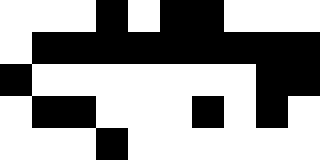[["white", "white", "white", "black", "white", "black", "black", "white", "white", "white"], ["white", "black", "black", "black", "black", "black", "black", "black", "black", "black"], ["black", "white", "white", "white", "white", "white", "white", "white", "black", "black"], ["white", "black", "black", "white", "white", "white", "black", "white", "black", "white"], ["white", "white", "white", "black", "white", "white", "white", "white", "white", "white"]]